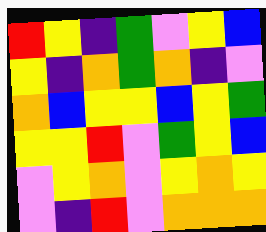[["red", "yellow", "indigo", "green", "violet", "yellow", "blue"], ["yellow", "indigo", "orange", "green", "orange", "indigo", "violet"], ["orange", "blue", "yellow", "yellow", "blue", "yellow", "green"], ["yellow", "yellow", "red", "violet", "green", "yellow", "blue"], ["violet", "yellow", "orange", "violet", "yellow", "orange", "yellow"], ["violet", "indigo", "red", "violet", "orange", "orange", "orange"]]